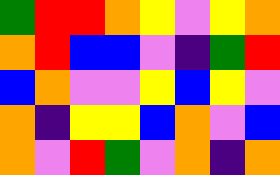[["green", "red", "red", "orange", "yellow", "violet", "yellow", "orange"], ["orange", "red", "blue", "blue", "violet", "indigo", "green", "red"], ["blue", "orange", "violet", "violet", "yellow", "blue", "yellow", "violet"], ["orange", "indigo", "yellow", "yellow", "blue", "orange", "violet", "blue"], ["orange", "violet", "red", "green", "violet", "orange", "indigo", "orange"]]